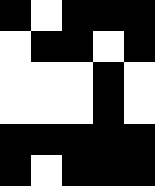[["black", "white", "black", "black", "black"], ["white", "black", "black", "white", "black"], ["white", "white", "white", "black", "white"], ["white", "white", "white", "black", "white"], ["black", "black", "black", "black", "black"], ["black", "white", "black", "black", "black"]]